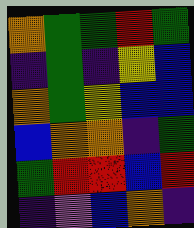[["orange", "green", "green", "red", "green"], ["indigo", "green", "indigo", "yellow", "blue"], ["orange", "green", "yellow", "blue", "blue"], ["blue", "orange", "orange", "indigo", "green"], ["green", "red", "red", "blue", "red"], ["indigo", "violet", "blue", "orange", "indigo"]]